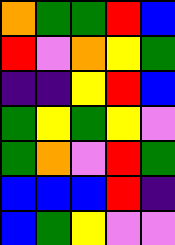[["orange", "green", "green", "red", "blue"], ["red", "violet", "orange", "yellow", "green"], ["indigo", "indigo", "yellow", "red", "blue"], ["green", "yellow", "green", "yellow", "violet"], ["green", "orange", "violet", "red", "green"], ["blue", "blue", "blue", "red", "indigo"], ["blue", "green", "yellow", "violet", "violet"]]